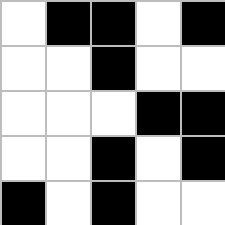[["white", "black", "black", "white", "black"], ["white", "white", "black", "white", "white"], ["white", "white", "white", "black", "black"], ["white", "white", "black", "white", "black"], ["black", "white", "black", "white", "white"]]